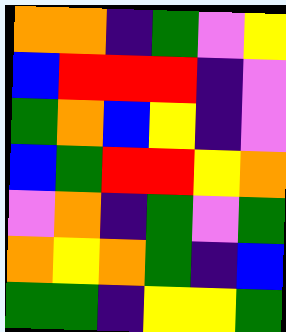[["orange", "orange", "indigo", "green", "violet", "yellow"], ["blue", "red", "red", "red", "indigo", "violet"], ["green", "orange", "blue", "yellow", "indigo", "violet"], ["blue", "green", "red", "red", "yellow", "orange"], ["violet", "orange", "indigo", "green", "violet", "green"], ["orange", "yellow", "orange", "green", "indigo", "blue"], ["green", "green", "indigo", "yellow", "yellow", "green"]]